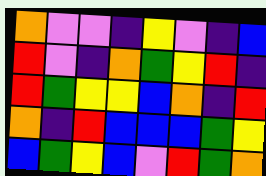[["orange", "violet", "violet", "indigo", "yellow", "violet", "indigo", "blue"], ["red", "violet", "indigo", "orange", "green", "yellow", "red", "indigo"], ["red", "green", "yellow", "yellow", "blue", "orange", "indigo", "red"], ["orange", "indigo", "red", "blue", "blue", "blue", "green", "yellow"], ["blue", "green", "yellow", "blue", "violet", "red", "green", "orange"]]